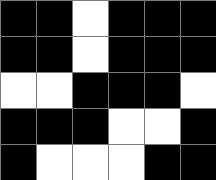[["black", "black", "white", "black", "black", "black"], ["black", "black", "white", "black", "black", "black"], ["white", "white", "black", "black", "black", "white"], ["black", "black", "black", "white", "white", "black"], ["black", "white", "white", "white", "black", "black"]]